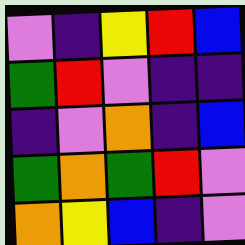[["violet", "indigo", "yellow", "red", "blue"], ["green", "red", "violet", "indigo", "indigo"], ["indigo", "violet", "orange", "indigo", "blue"], ["green", "orange", "green", "red", "violet"], ["orange", "yellow", "blue", "indigo", "violet"]]